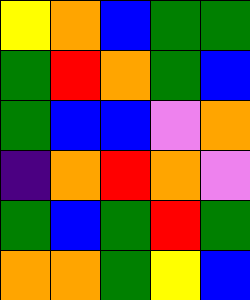[["yellow", "orange", "blue", "green", "green"], ["green", "red", "orange", "green", "blue"], ["green", "blue", "blue", "violet", "orange"], ["indigo", "orange", "red", "orange", "violet"], ["green", "blue", "green", "red", "green"], ["orange", "orange", "green", "yellow", "blue"]]